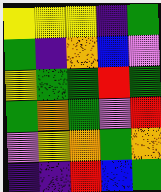[["yellow", "yellow", "yellow", "indigo", "green"], ["green", "indigo", "orange", "blue", "violet"], ["yellow", "green", "green", "red", "green"], ["green", "orange", "green", "violet", "red"], ["violet", "yellow", "orange", "green", "orange"], ["indigo", "indigo", "red", "blue", "green"]]